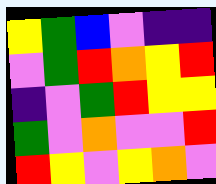[["yellow", "green", "blue", "violet", "indigo", "indigo"], ["violet", "green", "red", "orange", "yellow", "red"], ["indigo", "violet", "green", "red", "yellow", "yellow"], ["green", "violet", "orange", "violet", "violet", "red"], ["red", "yellow", "violet", "yellow", "orange", "violet"]]